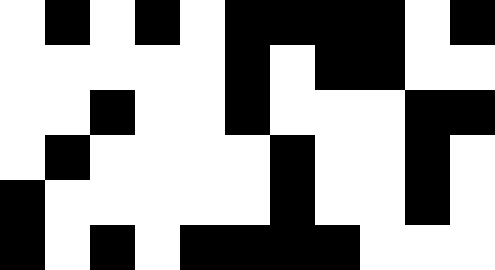[["white", "black", "white", "black", "white", "black", "black", "black", "black", "white", "black"], ["white", "white", "white", "white", "white", "black", "white", "black", "black", "white", "white"], ["white", "white", "black", "white", "white", "black", "white", "white", "white", "black", "black"], ["white", "black", "white", "white", "white", "white", "black", "white", "white", "black", "white"], ["black", "white", "white", "white", "white", "white", "black", "white", "white", "black", "white"], ["black", "white", "black", "white", "black", "black", "black", "black", "white", "white", "white"]]